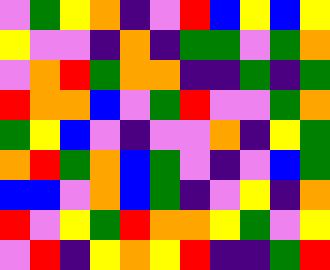[["violet", "green", "yellow", "orange", "indigo", "violet", "red", "blue", "yellow", "blue", "yellow"], ["yellow", "violet", "violet", "indigo", "orange", "indigo", "green", "green", "violet", "green", "orange"], ["violet", "orange", "red", "green", "orange", "orange", "indigo", "indigo", "green", "indigo", "green"], ["red", "orange", "orange", "blue", "violet", "green", "red", "violet", "violet", "green", "orange"], ["green", "yellow", "blue", "violet", "indigo", "violet", "violet", "orange", "indigo", "yellow", "green"], ["orange", "red", "green", "orange", "blue", "green", "violet", "indigo", "violet", "blue", "green"], ["blue", "blue", "violet", "orange", "blue", "green", "indigo", "violet", "yellow", "indigo", "orange"], ["red", "violet", "yellow", "green", "red", "orange", "orange", "yellow", "green", "violet", "yellow"], ["violet", "red", "indigo", "yellow", "orange", "yellow", "red", "indigo", "indigo", "green", "red"]]